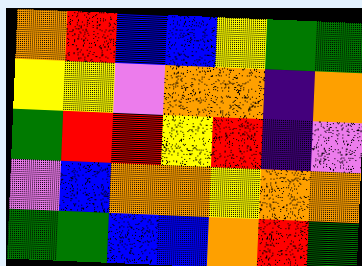[["orange", "red", "blue", "blue", "yellow", "green", "green"], ["yellow", "yellow", "violet", "orange", "orange", "indigo", "orange"], ["green", "red", "red", "yellow", "red", "indigo", "violet"], ["violet", "blue", "orange", "orange", "yellow", "orange", "orange"], ["green", "green", "blue", "blue", "orange", "red", "green"]]